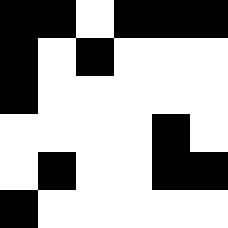[["black", "black", "white", "black", "black", "black"], ["black", "white", "black", "white", "white", "white"], ["black", "white", "white", "white", "white", "white"], ["white", "white", "white", "white", "black", "white"], ["white", "black", "white", "white", "black", "black"], ["black", "white", "white", "white", "white", "white"]]